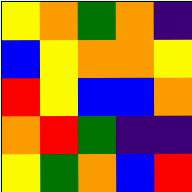[["yellow", "orange", "green", "orange", "indigo"], ["blue", "yellow", "orange", "orange", "yellow"], ["red", "yellow", "blue", "blue", "orange"], ["orange", "red", "green", "indigo", "indigo"], ["yellow", "green", "orange", "blue", "red"]]